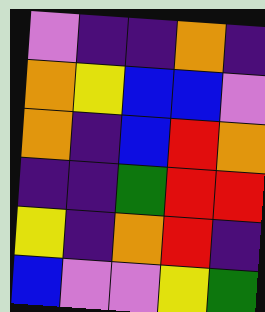[["violet", "indigo", "indigo", "orange", "indigo"], ["orange", "yellow", "blue", "blue", "violet"], ["orange", "indigo", "blue", "red", "orange"], ["indigo", "indigo", "green", "red", "red"], ["yellow", "indigo", "orange", "red", "indigo"], ["blue", "violet", "violet", "yellow", "green"]]